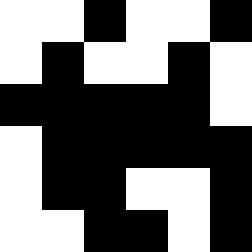[["white", "white", "black", "white", "white", "black"], ["white", "black", "white", "white", "black", "white"], ["black", "black", "black", "black", "black", "white"], ["white", "black", "black", "black", "black", "black"], ["white", "black", "black", "white", "white", "black"], ["white", "white", "black", "black", "white", "black"]]